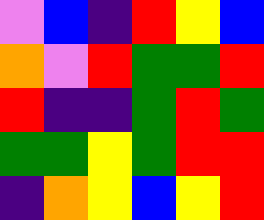[["violet", "blue", "indigo", "red", "yellow", "blue"], ["orange", "violet", "red", "green", "green", "red"], ["red", "indigo", "indigo", "green", "red", "green"], ["green", "green", "yellow", "green", "red", "red"], ["indigo", "orange", "yellow", "blue", "yellow", "red"]]